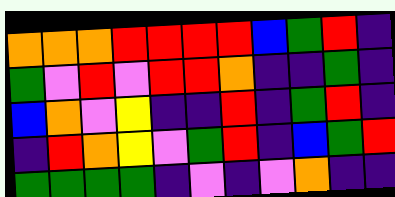[["orange", "orange", "orange", "red", "red", "red", "red", "blue", "green", "red", "indigo"], ["green", "violet", "red", "violet", "red", "red", "orange", "indigo", "indigo", "green", "indigo"], ["blue", "orange", "violet", "yellow", "indigo", "indigo", "red", "indigo", "green", "red", "indigo"], ["indigo", "red", "orange", "yellow", "violet", "green", "red", "indigo", "blue", "green", "red"], ["green", "green", "green", "green", "indigo", "violet", "indigo", "violet", "orange", "indigo", "indigo"]]